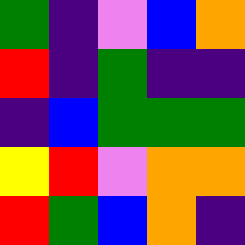[["green", "indigo", "violet", "blue", "orange"], ["red", "indigo", "green", "indigo", "indigo"], ["indigo", "blue", "green", "green", "green"], ["yellow", "red", "violet", "orange", "orange"], ["red", "green", "blue", "orange", "indigo"]]